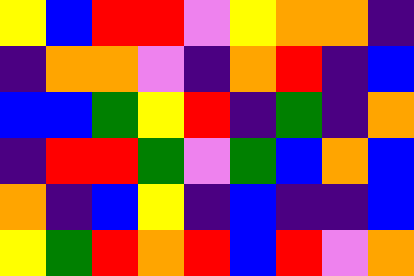[["yellow", "blue", "red", "red", "violet", "yellow", "orange", "orange", "indigo"], ["indigo", "orange", "orange", "violet", "indigo", "orange", "red", "indigo", "blue"], ["blue", "blue", "green", "yellow", "red", "indigo", "green", "indigo", "orange"], ["indigo", "red", "red", "green", "violet", "green", "blue", "orange", "blue"], ["orange", "indigo", "blue", "yellow", "indigo", "blue", "indigo", "indigo", "blue"], ["yellow", "green", "red", "orange", "red", "blue", "red", "violet", "orange"]]